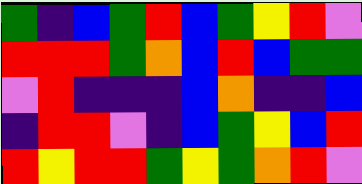[["green", "indigo", "blue", "green", "red", "blue", "green", "yellow", "red", "violet"], ["red", "red", "red", "green", "orange", "blue", "red", "blue", "green", "green"], ["violet", "red", "indigo", "indigo", "indigo", "blue", "orange", "indigo", "indigo", "blue"], ["indigo", "red", "red", "violet", "indigo", "blue", "green", "yellow", "blue", "red"], ["red", "yellow", "red", "red", "green", "yellow", "green", "orange", "red", "violet"]]